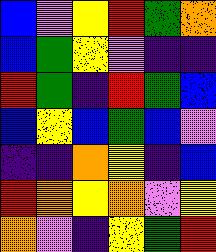[["blue", "violet", "yellow", "red", "green", "orange"], ["blue", "green", "yellow", "violet", "indigo", "indigo"], ["red", "green", "indigo", "red", "green", "blue"], ["blue", "yellow", "blue", "green", "blue", "violet"], ["indigo", "indigo", "orange", "yellow", "indigo", "blue"], ["red", "orange", "yellow", "orange", "violet", "yellow"], ["orange", "violet", "indigo", "yellow", "green", "red"]]